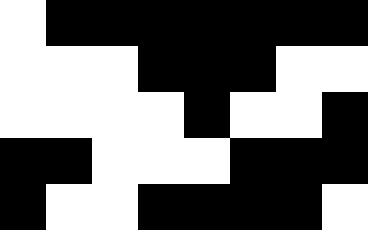[["white", "black", "black", "black", "black", "black", "black", "black"], ["white", "white", "white", "black", "black", "black", "white", "white"], ["white", "white", "white", "white", "black", "white", "white", "black"], ["black", "black", "white", "white", "white", "black", "black", "black"], ["black", "white", "white", "black", "black", "black", "black", "white"]]